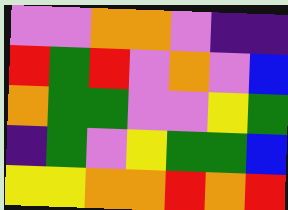[["violet", "violet", "orange", "orange", "violet", "indigo", "indigo"], ["red", "green", "red", "violet", "orange", "violet", "blue"], ["orange", "green", "green", "violet", "violet", "yellow", "green"], ["indigo", "green", "violet", "yellow", "green", "green", "blue"], ["yellow", "yellow", "orange", "orange", "red", "orange", "red"]]